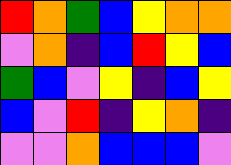[["red", "orange", "green", "blue", "yellow", "orange", "orange"], ["violet", "orange", "indigo", "blue", "red", "yellow", "blue"], ["green", "blue", "violet", "yellow", "indigo", "blue", "yellow"], ["blue", "violet", "red", "indigo", "yellow", "orange", "indigo"], ["violet", "violet", "orange", "blue", "blue", "blue", "violet"]]